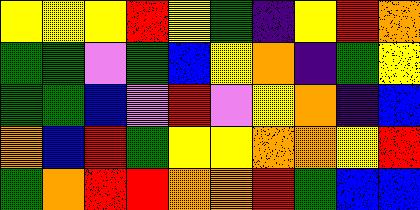[["yellow", "yellow", "yellow", "red", "yellow", "green", "indigo", "yellow", "red", "orange"], ["green", "green", "violet", "green", "blue", "yellow", "orange", "indigo", "green", "yellow"], ["green", "green", "blue", "violet", "red", "violet", "yellow", "orange", "indigo", "blue"], ["orange", "blue", "red", "green", "yellow", "yellow", "orange", "orange", "yellow", "red"], ["green", "orange", "red", "red", "orange", "orange", "red", "green", "blue", "blue"]]